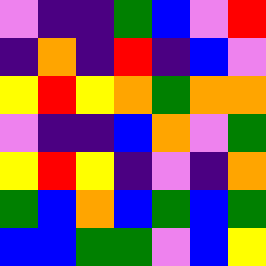[["violet", "indigo", "indigo", "green", "blue", "violet", "red"], ["indigo", "orange", "indigo", "red", "indigo", "blue", "violet"], ["yellow", "red", "yellow", "orange", "green", "orange", "orange"], ["violet", "indigo", "indigo", "blue", "orange", "violet", "green"], ["yellow", "red", "yellow", "indigo", "violet", "indigo", "orange"], ["green", "blue", "orange", "blue", "green", "blue", "green"], ["blue", "blue", "green", "green", "violet", "blue", "yellow"]]